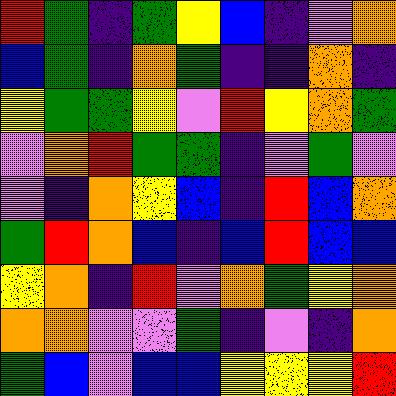[["red", "green", "indigo", "green", "yellow", "blue", "indigo", "violet", "orange"], ["blue", "green", "indigo", "orange", "green", "indigo", "indigo", "orange", "indigo"], ["yellow", "green", "green", "yellow", "violet", "red", "yellow", "orange", "green"], ["violet", "orange", "red", "green", "green", "indigo", "violet", "green", "violet"], ["violet", "indigo", "orange", "yellow", "blue", "indigo", "red", "blue", "orange"], ["green", "red", "orange", "blue", "indigo", "blue", "red", "blue", "blue"], ["yellow", "orange", "indigo", "red", "violet", "orange", "green", "yellow", "orange"], ["orange", "orange", "violet", "violet", "green", "indigo", "violet", "indigo", "orange"], ["green", "blue", "violet", "blue", "blue", "yellow", "yellow", "yellow", "red"]]